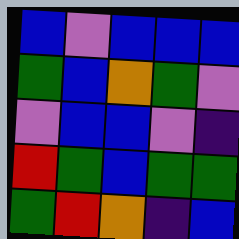[["blue", "violet", "blue", "blue", "blue"], ["green", "blue", "orange", "green", "violet"], ["violet", "blue", "blue", "violet", "indigo"], ["red", "green", "blue", "green", "green"], ["green", "red", "orange", "indigo", "blue"]]